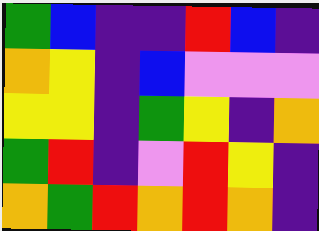[["green", "blue", "indigo", "indigo", "red", "blue", "indigo"], ["orange", "yellow", "indigo", "blue", "violet", "violet", "violet"], ["yellow", "yellow", "indigo", "green", "yellow", "indigo", "orange"], ["green", "red", "indigo", "violet", "red", "yellow", "indigo"], ["orange", "green", "red", "orange", "red", "orange", "indigo"]]